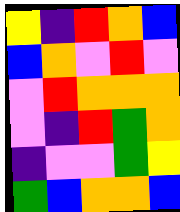[["yellow", "indigo", "red", "orange", "blue"], ["blue", "orange", "violet", "red", "violet"], ["violet", "red", "orange", "orange", "orange"], ["violet", "indigo", "red", "green", "orange"], ["indigo", "violet", "violet", "green", "yellow"], ["green", "blue", "orange", "orange", "blue"]]